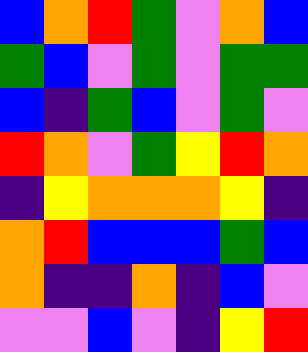[["blue", "orange", "red", "green", "violet", "orange", "blue"], ["green", "blue", "violet", "green", "violet", "green", "green"], ["blue", "indigo", "green", "blue", "violet", "green", "violet"], ["red", "orange", "violet", "green", "yellow", "red", "orange"], ["indigo", "yellow", "orange", "orange", "orange", "yellow", "indigo"], ["orange", "red", "blue", "blue", "blue", "green", "blue"], ["orange", "indigo", "indigo", "orange", "indigo", "blue", "violet"], ["violet", "violet", "blue", "violet", "indigo", "yellow", "red"]]